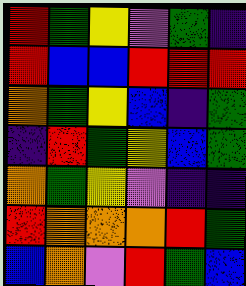[["red", "green", "yellow", "violet", "green", "indigo"], ["red", "blue", "blue", "red", "red", "red"], ["orange", "green", "yellow", "blue", "indigo", "green"], ["indigo", "red", "green", "yellow", "blue", "green"], ["orange", "green", "yellow", "violet", "indigo", "indigo"], ["red", "orange", "orange", "orange", "red", "green"], ["blue", "orange", "violet", "red", "green", "blue"]]